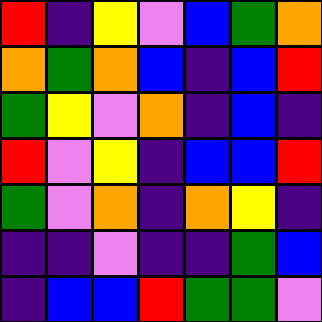[["red", "indigo", "yellow", "violet", "blue", "green", "orange"], ["orange", "green", "orange", "blue", "indigo", "blue", "red"], ["green", "yellow", "violet", "orange", "indigo", "blue", "indigo"], ["red", "violet", "yellow", "indigo", "blue", "blue", "red"], ["green", "violet", "orange", "indigo", "orange", "yellow", "indigo"], ["indigo", "indigo", "violet", "indigo", "indigo", "green", "blue"], ["indigo", "blue", "blue", "red", "green", "green", "violet"]]